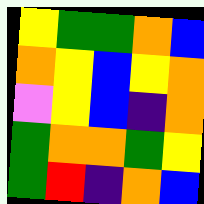[["yellow", "green", "green", "orange", "blue"], ["orange", "yellow", "blue", "yellow", "orange"], ["violet", "yellow", "blue", "indigo", "orange"], ["green", "orange", "orange", "green", "yellow"], ["green", "red", "indigo", "orange", "blue"]]